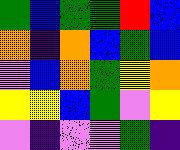[["green", "blue", "green", "green", "red", "blue"], ["orange", "indigo", "orange", "blue", "green", "blue"], ["violet", "blue", "orange", "green", "yellow", "orange"], ["yellow", "yellow", "blue", "green", "violet", "yellow"], ["violet", "indigo", "violet", "violet", "green", "indigo"]]